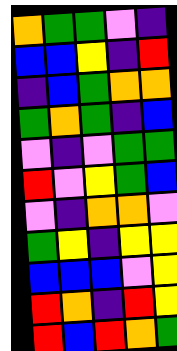[["orange", "green", "green", "violet", "indigo"], ["blue", "blue", "yellow", "indigo", "red"], ["indigo", "blue", "green", "orange", "orange"], ["green", "orange", "green", "indigo", "blue"], ["violet", "indigo", "violet", "green", "green"], ["red", "violet", "yellow", "green", "blue"], ["violet", "indigo", "orange", "orange", "violet"], ["green", "yellow", "indigo", "yellow", "yellow"], ["blue", "blue", "blue", "violet", "yellow"], ["red", "orange", "indigo", "red", "yellow"], ["red", "blue", "red", "orange", "green"]]